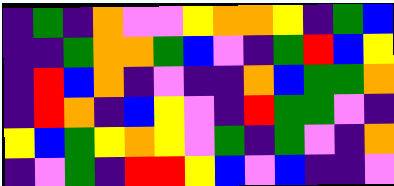[["indigo", "green", "indigo", "orange", "violet", "violet", "yellow", "orange", "orange", "yellow", "indigo", "green", "blue"], ["indigo", "indigo", "green", "orange", "orange", "green", "blue", "violet", "indigo", "green", "red", "blue", "yellow"], ["indigo", "red", "blue", "orange", "indigo", "violet", "indigo", "indigo", "orange", "blue", "green", "green", "orange"], ["indigo", "red", "orange", "indigo", "blue", "yellow", "violet", "indigo", "red", "green", "green", "violet", "indigo"], ["yellow", "blue", "green", "yellow", "orange", "yellow", "violet", "green", "indigo", "green", "violet", "indigo", "orange"], ["indigo", "violet", "green", "indigo", "red", "red", "yellow", "blue", "violet", "blue", "indigo", "indigo", "violet"]]